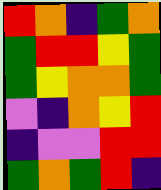[["red", "orange", "indigo", "green", "orange"], ["green", "red", "red", "yellow", "green"], ["green", "yellow", "orange", "orange", "green"], ["violet", "indigo", "orange", "yellow", "red"], ["indigo", "violet", "violet", "red", "red"], ["green", "orange", "green", "red", "indigo"]]